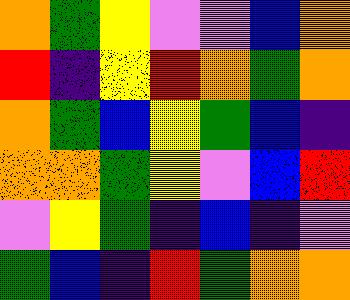[["orange", "green", "yellow", "violet", "violet", "blue", "orange"], ["red", "indigo", "yellow", "red", "orange", "green", "orange"], ["orange", "green", "blue", "yellow", "green", "blue", "indigo"], ["orange", "orange", "green", "yellow", "violet", "blue", "red"], ["violet", "yellow", "green", "indigo", "blue", "indigo", "violet"], ["green", "blue", "indigo", "red", "green", "orange", "orange"]]